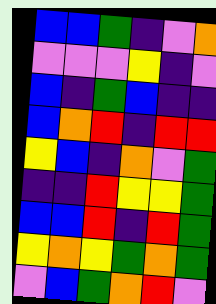[["blue", "blue", "green", "indigo", "violet", "orange"], ["violet", "violet", "violet", "yellow", "indigo", "violet"], ["blue", "indigo", "green", "blue", "indigo", "indigo"], ["blue", "orange", "red", "indigo", "red", "red"], ["yellow", "blue", "indigo", "orange", "violet", "green"], ["indigo", "indigo", "red", "yellow", "yellow", "green"], ["blue", "blue", "red", "indigo", "red", "green"], ["yellow", "orange", "yellow", "green", "orange", "green"], ["violet", "blue", "green", "orange", "red", "violet"]]